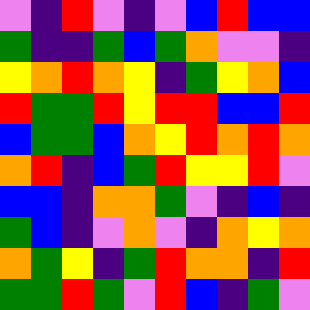[["violet", "indigo", "red", "violet", "indigo", "violet", "blue", "red", "blue", "blue"], ["green", "indigo", "indigo", "green", "blue", "green", "orange", "violet", "violet", "indigo"], ["yellow", "orange", "red", "orange", "yellow", "indigo", "green", "yellow", "orange", "blue"], ["red", "green", "green", "red", "yellow", "red", "red", "blue", "blue", "red"], ["blue", "green", "green", "blue", "orange", "yellow", "red", "orange", "red", "orange"], ["orange", "red", "indigo", "blue", "green", "red", "yellow", "yellow", "red", "violet"], ["blue", "blue", "indigo", "orange", "orange", "green", "violet", "indigo", "blue", "indigo"], ["green", "blue", "indigo", "violet", "orange", "violet", "indigo", "orange", "yellow", "orange"], ["orange", "green", "yellow", "indigo", "green", "red", "orange", "orange", "indigo", "red"], ["green", "green", "red", "green", "violet", "red", "blue", "indigo", "green", "violet"]]